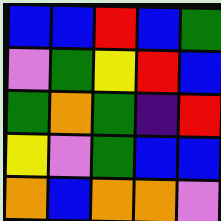[["blue", "blue", "red", "blue", "green"], ["violet", "green", "yellow", "red", "blue"], ["green", "orange", "green", "indigo", "red"], ["yellow", "violet", "green", "blue", "blue"], ["orange", "blue", "orange", "orange", "violet"]]